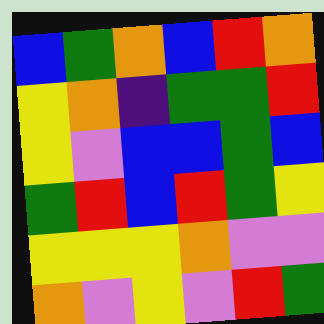[["blue", "green", "orange", "blue", "red", "orange"], ["yellow", "orange", "indigo", "green", "green", "red"], ["yellow", "violet", "blue", "blue", "green", "blue"], ["green", "red", "blue", "red", "green", "yellow"], ["yellow", "yellow", "yellow", "orange", "violet", "violet"], ["orange", "violet", "yellow", "violet", "red", "green"]]